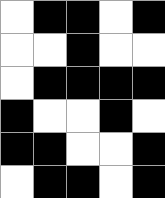[["white", "black", "black", "white", "black"], ["white", "white", "black", "white", "white"], ["white", "black", "black", "black", "black"], ["black", "white", "white", "black", "white"], ["black", "black", "white", "white", "black"], ["white", "black", "black", "white", "black"]]